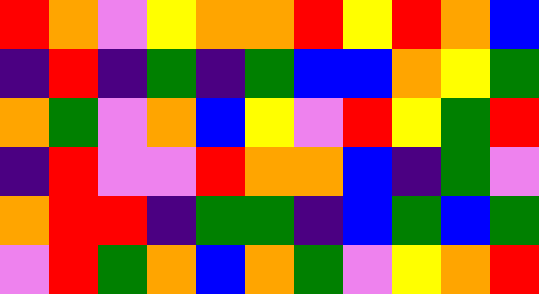[["red", "orange", "violet", "yellow", "orange", "orange", "red", "yellow", "red", "orange", "blue"], ["indigo", "red", "indigo", "green", "indigo", "green", "blue", "blue", "orange", "yellow", "green"], ["orange", "green", "violet", "orange", "blue", "yellow", "violet", "red", "yellow", "green", "red"], ["indigo", "red", "violet", "violet", "red", "orange", "orange", "blue", "indigo", "green", "violet"], ["orange", "red", "red", "indigo", "green", "green", "indigo", "blue", "green", "blue", "green"], ["violet", "red", "green", "orange", "blue", "orange", "green", "violet", "yellow", "orange", "red"]]